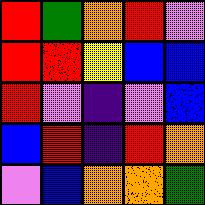[["red", "green", "orange", "red", "violet"], ["red", "red", "yellow", "blue", "blue"], ["red", "violet", "indigo", "violet", "blue"], ["blue", "red", "indigo", "red", "orange"], ["violet", "blue", "orange", "orange", "green"]]